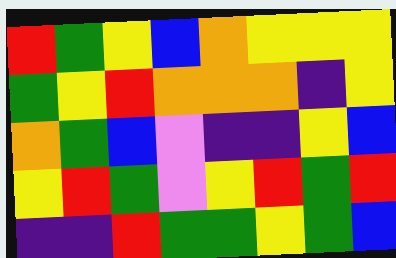[["red", "green", "yellow", "blue", "orange", "yellow", "yellow", "yellow"], ["green", "yellow", "red", "orange", "orange", "orange", "indigo", "yellow"], ["orange", "green", "blue", "violet", "indigo", "indigo", "yellow", "blue"], ["yellow", "red", "green", "violet", "yellow", "red", "green", "red"], ["indigo", "indigo", "red", "green", "green", "yellow", "green", "blue"]]